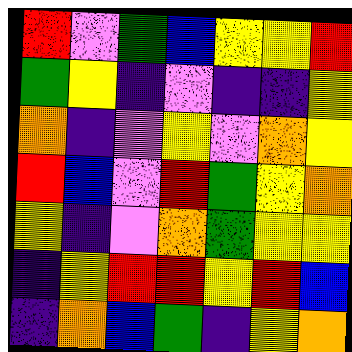[["red", "violet", "green", "blue", "yellow", "yellow", "red"], ["green", "yellow", "indigo", "violet", "indigo", "indigo", "yellow"], ["orange", "indigo", "violet", "yellow", "violet", "orange", "yellow"], ["red", "blue", "violet", "red", "green", "yellow", "orange"], ["yellow", "indigo", "violet", "orange", "green", "yellow", "yellow"], ["indigo", "yellow", "red", "red", "yellow", "red", "blue"], ["indigo", "orange", "blue", "green", "indigo", "yellow", "orange"]]